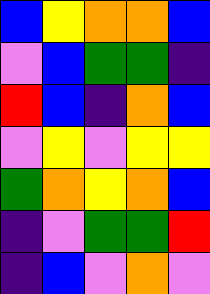[["blue", "yellow", "orange", "orange", "blue"], ["violet", "blue", "green", "green", "indigo"], ["red", "blue", "indigo", "orange", "blue"], ["violet", "yellow", "violet", "yellow", "yellow"], ["green", "orange", "yellow", "orange", "blue"], ["indigo", "violet", "green", "green", "red"], ["indigo", "blue", "violet", "orange", "violet"]]